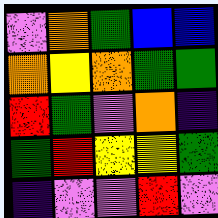[["violet", "orange", "green", "blue", "blue"], ["orange", "yellow", "orange", "green", "green"], ["red", "green", "violet", "orange", "indigo"], ["green", "red", "yellow", "yellow", "green"], ["indigo", "violet", "violet", "red", "violet"]]